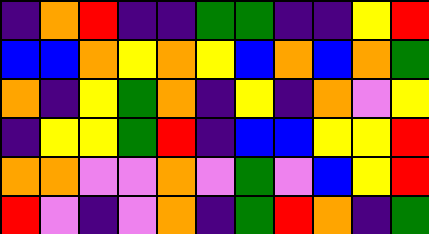[["indigo", "orange", "red", "indigo", "indigo", "green", "green", "indigo", "indigo", "yellow", "red"], ["blue", "blue", "orange", "yellow", "orange", "yellow", "blue", "orange", "blue", "orange", "green"], ["orange", "indigo", "yellow", "green", "orange", "indigo", "yellow", "indigo", "orange", "violet", "yellow"], ["indigo", "yellow", "yellow", "green", "red", "indigo", "blue", "blue", "yellow", "yellow", "red"], ["orange", "orange", "violet", "violet", "orange", "violet", "green", "violet", "blue", "yellow", "red"], ["red", "violet", "indigo", "violet", "orange", "indigo", "green", "red", "orange", "indigo", "green"]]